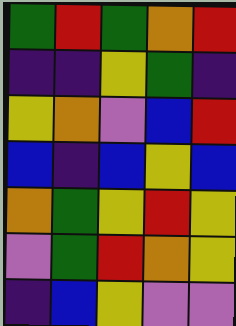[["green", "red", "green", "orange", "red"], ["indigo", "indigo", "yellow", "green", "indigo"], ["yellow", "orange", "violet", "blue", "red"], ["blue", "indigo", "blue", "yellow", "blue"], ["orange", "green", "yellow", "red", "yellow"], ["violet", "green", "red", "orange", "yellow"], ["indigo", "blue", "yellow", "violet", "violet"]]